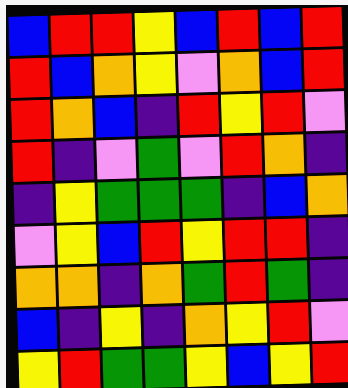[["blue", "red", "red", "yellow", "blue", "red", "blue", "red"], ["red", "blue", "orange", "yellow", "violet", "orange", "blue", "red"], ["red", "orange", "blue", "indigo", "red", "yellow", "red", "violet"], ["red", "indigo", "violet", "green", "violet", "red", "orange", "indigo"], ["indigo", "yellow", "green", "green", "green", "indigo", "blue", "orange"], ["violet", "yellow", "blue", "red", "yellow", "red", "red", "indigo"], ["orange", "orange", "indigo", "orange", "green", "red", "green", "indigo"], ["blue", "indigo", "yellow", "indigo", "orange", "yellow", "red", "violet"], ["yellow", "red", "green", "green", "yellow", "blue", "yellow", "red"]]